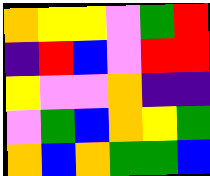[["orange", "yellow", "yellow", "violet", "green", "red"], ["indigo", "red", "blue", "violet", "red", "red"], ["yellow", "violet", "violet", "orange", "indigo", "indigo"], ["violet", "green", "blue", "orange", "yellow", "green"], ["orange", "blue", "orange", "green", "green", "blue"]]